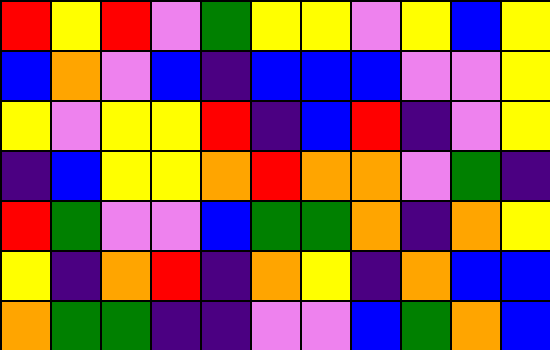[["red", "yellow", "red", "violet", "green", "yellow", "yellow", "violet", "yellow", "blue", "yellow"], ["blue", "orange", "violet", "blue", "indigo", "blue", "blue", "blue", "violet", "violet", "yellow"], ["yellow", "violet", "yellow", "yellow", "red", "indigo", "blue", "red", "indigo", "violet", "yellow"], ["indigo", "blue", "yellow", "yellow", "orange", "red", "orange", "orange", "violet", "green", "indigo"], ["red", "green", "violet", "violet", "blue", "green", "green", "orange", "indigo", "orange", "yellow"], ["yellow", "indigo", "orange", "red", "indigo", "orange", "yellow", "indigo", "orange", "blue", "blue"], ["orange", "green", "green", "indigo", "indigo", "violet", "violet", "blue", "green", "orange", "blue"]]